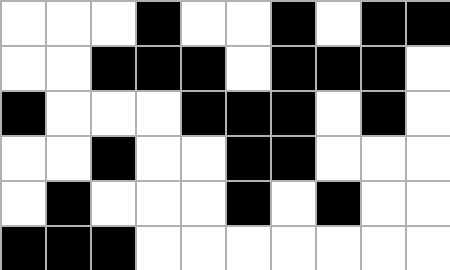[["white", "white", "white", "black", "white", "white", "black", "white", "black", "black"], ["white", "white", "black", "black", "black", "white", "black", "black", "black", "white"], ["black", "white", "white", "white", "black", "black", "black", "white", "black", "white"], ["white", "white", "black", "white", "white", "black", "black", "white", "white", "white"], ["white", "black", "white", "white", "white", "black", "white", "black", "white", "white"], ["black", "black", "black", "white", "white", "white", "white", "white", "white", "white"]]